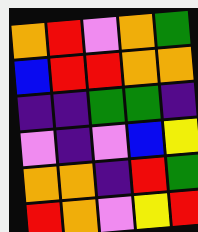[["orange", "red", "violet", "orange", "green"], ["blue", "red", "red", "orange", "orange"], ["indigo", "indigo", "green", "green", "indigo"], ["violet", "indigo", "violet", "blue", "yellow"], ["orange", "orange", "indigo", "red", "green"], ["red", "orange", "violet", "yellow", "red"]]